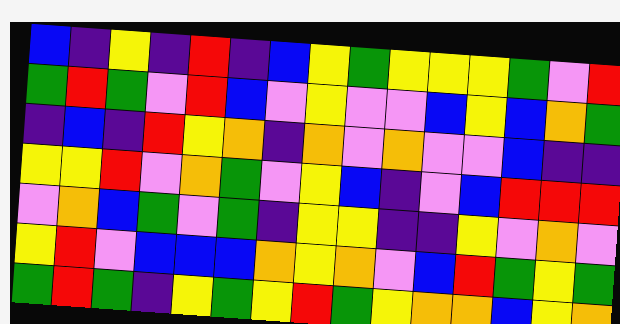[["blue", "indigo", "yellow", "indigo", "red", "indigo", "blue", "yellow", "green", "yellow", "yellow", "yellow", "green", "violet", "red"], ["green", "red", "green", "violet", "red", "blue", "violet", "yellow", "violet", "violet", "blue", "yellow", "blue", "orange", "green"], ["indigo", "blue", "indigo", "red", "yellow", "orange", "indigo", "orange", "violet", "orange", "violet", "violet", "blue", "indigo", "indigo"], ["yellow", "yellow", "red", "violet", "orange", "green", "violet", "yellow", "blue", "indigo", "violet", "blue", "red", "red", "red"], ["violet", "orange", "blue", "green", "violet", "green", "indigo", "yellow", "yellow", "indigo", "indigo", "yellow", "violet", "orange", "violet"], ["yellow", "red", "violet", "blue", "blue", "blue", "orange", "yellow", "orange", "violet", "blue", "red", "green", "yellow", "green"], ["green", "red", "green", "indigo", "yellow", "green", "yellow", "red", "green", "yellow", "orange", "orange", "blue", "yellow", "orange"]]